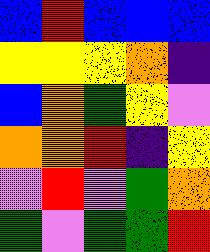[["blue", "red", "blue", "blue", "blue"], ["yellow", "yellow", "yellow", "orange", "indigo"], ["blue", "orange", "green", "yellow", "violet"], ["orange", "orange", "red", "indigo", "yellow"], ["violet", "red", "violet", "green", "orange"], ["green", "violet", "green", "green", "red"]]